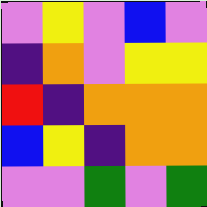[["violet", "yellow", "violet", "blue", "violet"], ["indigo", "orange", "violet", "yellow", "yellow"], ["red", "indigo", "orange", "orange", "orange"], ["blue", "yellow", "indigo", "orange", "orange"], ["violet", "violet", "green", "violet", "green"]]